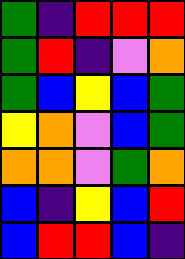[["green", "indigo", "red", "red", "red"], ["green", "red", "indigo", "violet", "orange"], ["green", "blue", "yellow", "blue", "green"], ["yellow", "orange", "violet", "blue", "green"], ["orange", "orange", "violet", "green", "orange"], ["blue", "indigo", "yellow", "blue", "red"], ["blue", "red", "red", "blue", "indigo"]]